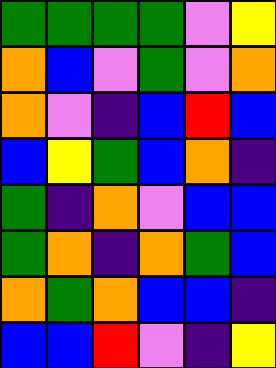[["green", "green", "green", "green", "violet", "yellow"], ["orange", "blue", "violet", "green", "violet", "orange"], ["orange", "violet", "indigo", "blue", "red", "blue"], ["blue", "yellow", "green", "blue", "orange", "indigo"], ["green", "indigo", "orange", "violet", "blue", "blue"], ["green", "orange", "indigo", "orange", "green", "blue"], ["orange", "green", "orange", "blue", "blue", "indigo"], ["blue", "blue", "red", "violet", "indigo", "yellow"]]